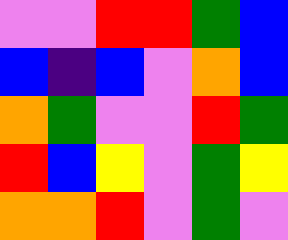[["violet", "violet", "red", "red", "green", "blue"], ["blue", "indigo", "blue", "violet", "orange", "blue"], ["orange", "green", "violet", "violet", "red", "green"], ["red", "blue", "yellow", "violet", "green", "yellow"], ["orange", "orange", "red", "violet", "green", "violet"]]